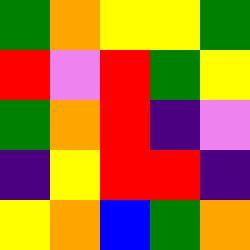[["green", "orange", "yellow", "yellow", "green"], ["red", "violet", "red", "green", "yellow"], ["green", "orange", "red", "indigo", "violet"], ["indigo", "yellow", "red", "red", "indigo"], ["yellow", "orange", "blue", "green", "orange"]]